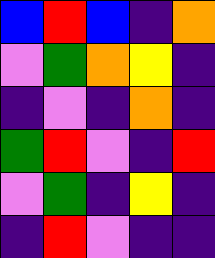[["blue", "red", "blue", "indigo", "orange"], ["violet", "green", "orange", "yellow", "indigo"], ["indigo", "violet", "indigo", "orange", "indigo"], ["green", "red", "violet", "indigo", "red"], ["violet", "green", "indigo", "yellow", "indigo"], ["indigo", "red", "violet", "indigo", "indigo"]]